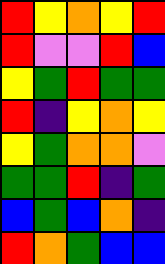[["red", "yellow", "orange", "yellow", "red"], ["red", "violet", "violet", "red", "blue"], ["yellow", "green", "red", "green", "green"], ["red", "indigo", "yellow", "orange", "yellow"], ["yellow", "green", "orange", "orange", "violet"], ["green", "green", "red", "indigo", "green"], ["blue", "green", "blue", "orange", "indigo"], ["red", "orange", "green", "blue", "blue"]]